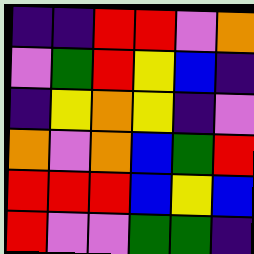[["indigo", "indigo", "red", "red", "violet", "orange"], ["violet", "green", "red", "yellow", "blue", "indigo"], ["indigo", "yellow", "orange", "yellow", "indigo", "violet"], ["orange", "violet", "orange", "blue", "green", "red"], ["red", "red", "red", "blue", "yellow", "blue"], ["red", "violet", "violet", "green", "green", "indigo"]]